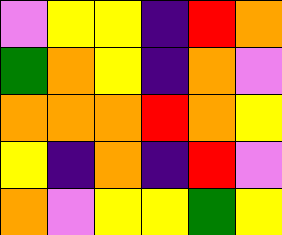[["violet", "yellow", "yellow", "indigo", "red", "orange"], ["green", "orange", "yellow", "indigo", "orange", "violet"], ["orange", "orange", "orange", "red", "orange", "yellow"], ["yellow", "indigo", "orange", "indigo", "red", "violet"], ["orange", "violet", "yellow", "yellow", "green", "yellow"]]